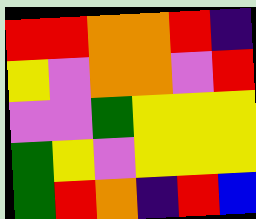[["red", "red", "orange", "orange", "red", "indigo"], ["yellow", "violet", "orange", "orange", "violet", "red"], ["violet", "violet", "green", "yellow", "yellow", "yellow"], ["green", "yellow", "violet", "yellow", "yellow", "yellow"], ["green", "red", "orange", "indigo", "red", "blue"]]